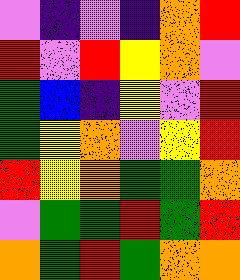[["violet", "indigo", "violet", "indigo", "orange", "red"], ["red", "violet", "red", "yellow", "orange", "violet"], ["green", "blue", "indigo", "yellow", "violet", "red"], ["green", "yellow", "orange", "violet", "yellow", "red"], ["red", "yellow", "orange", "green", "green", "orange"], ["violet", "green", "green", "red", "green", "red"], ["orange", "green", "red", "green", "orange", "orange"]]